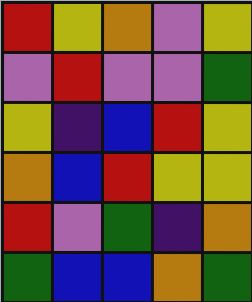[["red", "yellow", "orange", "violet", "yellow"], ["violet", "red", "violet", "violet", "green"], ["yellow", "indigo", "blue", "red", "yellow"], ["orange", "blue", "red", "yellow", "yellow"], ["red", "violet", "green", "indigo", "orange"], ["green", "blue", "blue", "orange", "green"]]